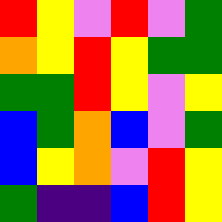[["red", "yellow", "violet", "red", "violet", "green"], ["orange", "yellow", "red", "yellow", "green", "green"], ["green", "green", "red", "yellow", "violet", "yellow"], ["blue", "green", "orange", "blue", "violet", "green"], ["blue", "yellow", "orange", "violet", "red", "yellow"], ["green", "indigo", "indigo", "blue", "red", "yellow"]]